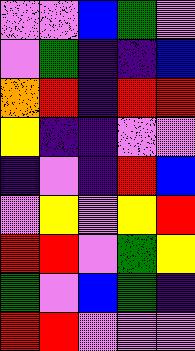[["violet", "violet", "blue", "green", "violet"], ["violet", "green", "indigo", "indigo", "blue"], ["orange", "red", "indigo", "red", "red"], ["yellow", "indigo", "indigo", "violet", "violet"], ["indigo", "violet", "indigo", "red", "blue"], ["violet", "yellow", "violet", "yellow", "red"], ["red", "red", "violet", "green", "yellow"], ["green", "violet", "blue", "green", "indigo"], ["red", "red", "violet", "violet", "violet"]]